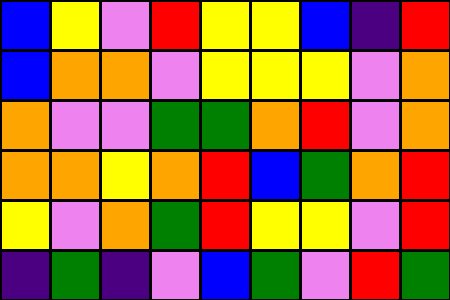[["blue", "yellow", "violet", "red", "yellow", "yellow", "blue", "indigo", "red"], ["blue", "orange", "orange", "violet", "yellow", "yellow", "yellow", "violet", "orange"], ["orange", "violet", "violet", "green", "green", "orange", "red", "violet", "orange"], ["orange", "orange", "yellow", "orange", "red", "blue", "green", "orange", "red"], ["yellow", "violet", "orange", "green", "red", "yellow", "yellow", "violet", "red"], ["indigo", "green", "indigo", "violet", "blue", "green", "violet", "red", "green"]]